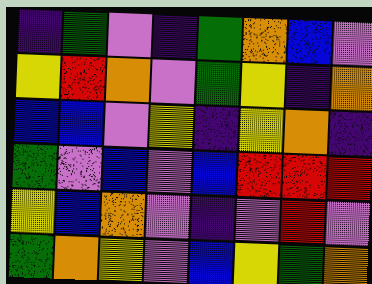[["indigo", "green", "violet", "indigo", "green", "orange", "blue", "violet"], ["yellow", "red", "orange", "violet", "green", "yellow", "indigo", "orange"], ["blue", "blue", "violet", "yellow", "indigo", "yellow", "orange", "indigo"], ["green", "violet", "blue", "violet", "blue", "red", "red", "red"], ["yellow", "blue", "orange", "violet", "indigo", "violet", "red", "violet"], ["green", "orange", "yellow", "violet", "blue", "yellow", "green", "orange"]]